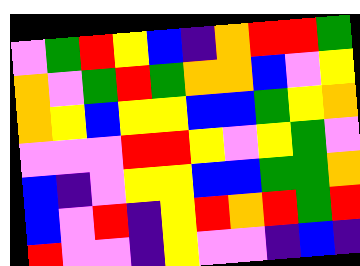[["violet", "green", "red", "yellow", "blue", "indigo", "orange", "red", "red", "green"], ["orange", "violet", "green", "red", "green", "orange", "orange", "blue", "violet", "yellow"], ["orange", "yellow", "blue", "yellow", "yellow", "blue", "blue", "green", "yellow", "orange"], ["violet", "violet", "violet", "red", "red", "yellow", "violet", "yellow", "green", "violet"], ["blue", "indigo", "violet", "yellow", "yellow", "blue", "blue", "green", "green", "orange"], ["blue", "violet", "red", "indigo", "yellow", "red", "orange", "red", "green", "red"], ["red", "violet", "violet", "indigo", "yellow", "violet", "violet", "indigo", "blue", "indigo"]]